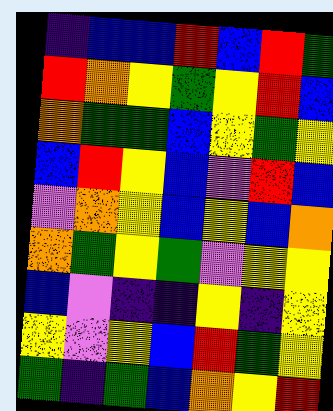[["indigo", "blue", "blue", "red", "blue", "red", "green"], ["red", "orange", "yellow", "green", "yellow", "red", "blue"], ["orange", "green", "green", "blue", "yellow", "green", "yellow"], ["blue", "red", "yellow", "blue", "violet", "red", "blue"], ["violet", "orange", "yellow", "blue", "yellow", "blue", "orange"], ["orange", "green", "yellow", "green", "violet", "yellow", "yellow"], ["blue", "violet", "indigo", "indigo", "yellow", "indigo", "yellow"], ["yellow", "violet", "yellow", "blue", "red", "green", "yellow"], ["green", "indigo", "green", "blue", "orange", "yellow", "red"]]